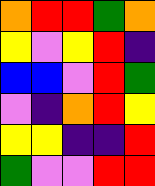[["orange", "red", "red", "green", "orange"], ["yellow", "violet", "yellow", "red", "indigo"], ["blue", "blue", "violet", "red", "green"], ["violet", "indigo", "orange", "red", "yellow"], ["yellow", "yellow", "indigo", "indigo", "red"], ["green", "violet", "violet", "red", "red"]]